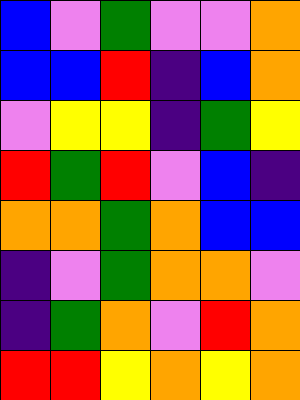[["blue", "violet", "green", "violet", "violet", "orange"], ["blue", "blue", "red", "indigo", "blue", "orange"], ["violet", "yellow", "yellow", "indigo", "green", "yellow"], ["red", "green", "red", "violet", "blue", "indigo"], ["orange", "orange", "green", "orange", "blue", "blue"], ["indigo", "violet", "green", "orange", "orange", "violet"], ["indigo", "green", "orange", "violet", "red", "orange"], ["red", "red", "yellow", "orange", "yellow", "orange"]]